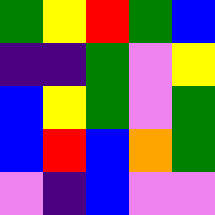[["green", "yellow", "red", "green", "blue"], ["indigo", "indigo", "green", "violet", "yellow"], ["blue", "yellow", "green", "violet", "green"], ["blue", "red", "blue", "orange", "green"], ["violet", "indigo", "blue", "violet", "violet"]]